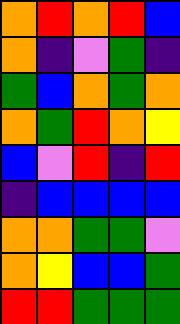[["orange", "red", "orange", "red", "blue"], ["orange", "indigo", "violet", "green", "indigo"], ["green", "blue", "orange", "green", "orange"], ["orange", "green", "red", "orange", "yellow"], ["blue", "violet", "red", "indigo", "red"], ["indigo", "blue", "blue", "blue", "blue"], ["orange", "orange", "green", "green", "violet"], ["orange", "yellow", "blue", "blue", "green"], ["red", "red", "green", "green", "green"]]